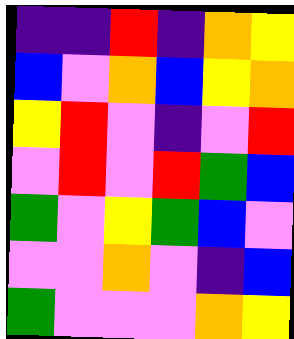[["indigo", "indigo", "red", "indigo", "orange", "yellow"], ["blue", "violet", "orange", "blue", "yellow", "orange"], ["yellow", "red", "violet", "indigo", "violet", "red"], ["violet", "red", "violet", "red", "green", "blue"], ["green", "violet", "yellow", "green", "blue", "violet"], ["violet", "violet", "orange", "violet", "indigo", "blue"], ["green", "violet", "violet", "violet", "orange", "yellow"]]